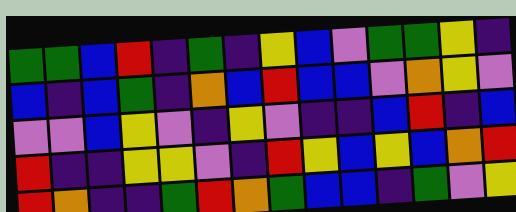[["green", "green", "blue", "red", "indigo", "green", "indigo", "yellow", "blue", "violet", "green", "green", "yellow", "indigo"], ["blue", "indigo", "blue", "green", "indigo", "orange", "blue", "red", "blue", "blue", "violet", "orange", "yellow", "violet"], ["violet", "violet", "blue", "yellow", "violet", "indigo", "yellow", "violet", "indigo", "indigo", "blue", "red", "indigo", "blue"], ["red", "indigo", "indigo", "yellow", "yellow", "violet", "indigo", "red", "yellow", "blue", "yellow", "blue", "orange", "red"], ["red", "orange", "indigo", "indigo", "green", "red", "orange", "green", "blue", "blue", "indigo", "green", "violet", "yellow"]]